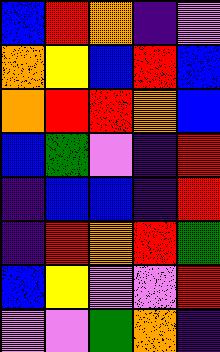[["blue", "red", "orange", "indigo", "violet"], ["orange", "yellow", "blue", "red", "blue"], ["orange", "red", "red", "orange", "blue"], ["blue", "green", "violet", "indigo", "red"], ["indigo", "blue", "blue", "indigo", "red"], ["indigo", "red", "orange", "red", "green"], ["blue", "yellow", "violet", "violet", "red"], ["violet", "violet", "green", "orange", "indigo"]]